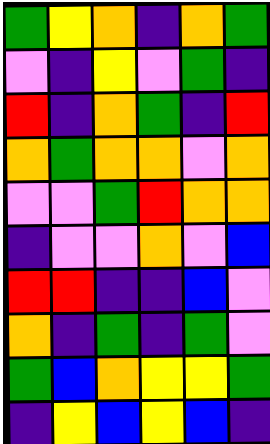[["green", "yellow", "orange", "indigo", "orange", "green"], ["violet", "indigo", "yellow", "violet", "green", "indigo"], ["red", "indigo", "orange", "green", "indigo", "red"], ["orange", "green", "orange", "orange", "violet", "orange"], ["violet", "violet", "green", "red", "orange", "orange"], ["indigo", "violet", "violet", "orange", "violet", "blue"], ["red", "red", "indigo", "indigo", "blue", "violet"], ["orange", "indigo", "green", "indigo", "green", "violet"], ["green", "blue", "orange", "yellow", "yellow", "green"], ["indigo", "yellow", "blue", "yellow", "blue", "indigo"]]